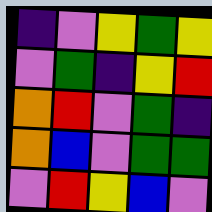[["indigo", "violet", "yellow", "green", "yellow"], ["violet", "green", "indigo", "yellow", "red"], ["orange", "red", "violet", "green", "indigo"], ["orange", "blue", "violet", "green", "green"], ["violet", "red", "yellow", "blue", "violet"]]